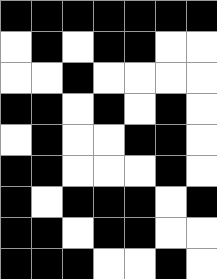[["black", "black", "black", "black", "black", "black", "black"], ["white", "black", "white", "black", "black", "white", "white"], ["white", "white", "black", "white", "white", "white", "white"], ["black", "black", "white", "black", "white", "black", "white"], ["white", "black", "white", "white", "black", "black", "white"], ["black", "black", "white", "white", "white", "black", "white"], ["black", "white", "black", "black", "black", "white", "black"], ["black", "black", "white", "black", "black", "white", "white"], ["black", "black", "black", "white", "white", "black", "white"]]